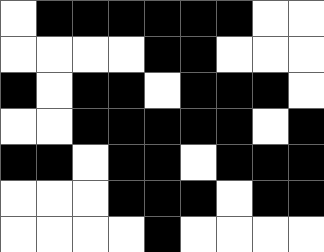[["white", "black", "black", "black", "black", "black", "black", "white", "white"], ["white", "white", "white", "white", "black", "black", "white", "white", "white"], ["black", "white", "black", "black", "white", "black", "black", "black", "white"], ["white", "white", "black", "black", "black", "black", "black", "white", "black"], ["black", "black", "white", "black", "black", "white", "black", "black", "black"], ["white", "white", "white", "black", "black", "black", "white", "black", "black"], ["white", "white", "white", "white", "black", "white", "white", "white", "white"]]